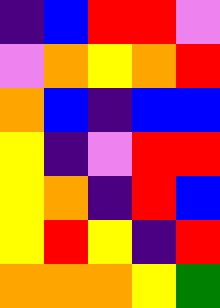[["indigo", "blue", "red", "red", "violet"], ["violet", "orange", "yellow", "orange", "red"], ["orange", "blue", "indigo", "blue", "blue"], ["yellow", "indigo", "violet", "red", "red"], ["yellow", "orange", "indigo", "red", "blue"], ["yellow", "red", "yellow", "indigo", "red"], ["orange", "orange", "orange", "yellow", "green"]]